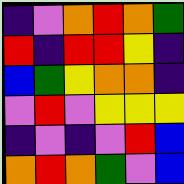[["indigo", "violet", "orange", "red", "orange", "green"], ["red", "indigo", "red", "red", "yellow", "indigo"], ["blue", "green", "yellow", "orange", "orange", "indigo"], ["violet", "red", "violet", "yellow", "yellow", "yellow"], ["indigo", "violet", "indigo", "violet", "red", "blue"], ["orange", "red", "orange", "green", "violet", "blue"]]